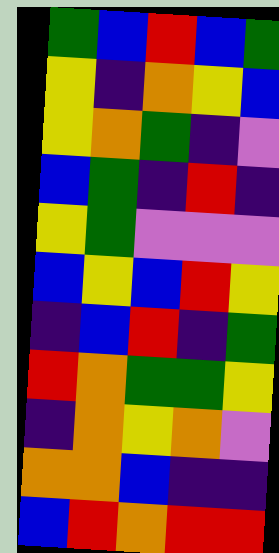[["green", "blue", "red", "blue", "green"], ["yellow", "indigo", "orange", "yellow", "blue"], ["yellow", "orange", "green", "indigo", "violet"], ["blue", "green", "indigo", "red", "indigo"], ["yellow", "green", "violet", "violet", "violet"], ["blue", "yellow", "blue", "red", "yellow"], ["indigo", "blue", "red", "indigo", "green"], ["red", "orange", "green", "green", "yellow"], ["indigo", "orange", "yellow", "orange", "violet"], ["orange", "orange", "blue", "indigo", "indigo"], ["blue", "red", "orange", "red", "red"]]